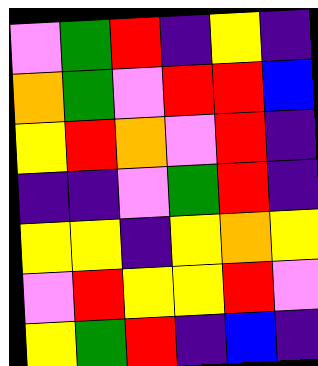[["violet", "green", "red", "indigo", "yellow", "indigo"], ["orange", "green", "violet", "red", "red", "blue"], ["yellow", "red", "orange", "violet", "red", "indigo"], ["indigo", "indigo", "violet", "green", "red", "indigo"], ["yellow", "yellow", "indigo", "yellow", "orange", "yellow"], ["violet", "red", "yellow", "yellow", "red", "violet"], ["yellow", "green", "red", "indigo", "blue", "indigo"]]